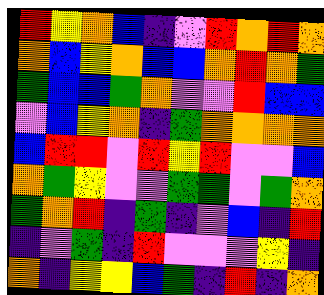[["red", "yellow", "orange", "blue", "indigo", "violet", "red", "orange", "red", "orange"], ["orange", "blue", "yellow", "orange", "blue", "blue", "orange", "red", "orange", "green"], ["green", "blue", "blue", "green", "orange", "violet", "violet", "red", "blue", "blue"], ["violet", "blue", "yellow", "orange", "indigo", "green", "orange", "orange", "orange", "orange"], ["blue", "red", "red", "violet", "red", "yellow", "red", "violet", "violet", "blue"], ["orange", "green", "yellow", "violet", "violet", "green", "green", "violet", "green", "orange"], ["green", "orange", "red", "indigo", "green", "indigo", "violet", "blue", "indigo", "red"], ["indigo", "violet", "green", "indigo", "red", "violet", "violet", "violet", "yellow", "indigo"], ["orange", "indigo", "yellow", "yellow", "blue", "green", "indigo", "red", "indigo", "orange"]]